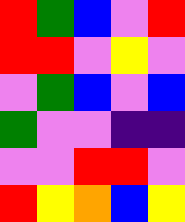[["red", "green", "blue", "violet", "red"], ["red", "red", "violet", "yellow", "violet"], ["violet", "green", "blue", "violet", "blue"], ["green", "violet", "violet", "indigo", "indigo"], ["violet", "violet", "red", "red", "violet"], ["red", "yellow", "orange", "blue", "yellow"]]